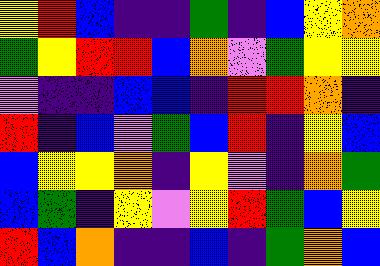[["yellow", "red", "blue", "indigo", "indigo", "green", "indigo", "blue", "yellow", "orange"], ["green", "yellow", "red", "red", "blue", "orange", "violet", "green", "yellow", "yellow"], ["violet", "indigo", "indigo", "blue", "blue", "indigo", "red", "red", "orange", "indigo"], ["red", "indigo", "blue", "violet", "green", "blue", "red", "indigo", "yellow", "blue"], ["blue", "yellow", "yellow", "orange", "indigo", "yellow", "violet", "indigo", "orange", "green"], ["blue", "green", "indigo", "yellow", "violet", "yellow", "red", "green", "blue", "yellow"], ["red", "blue", "orange", "indigo", "indigo", "blue", "indigo", "green", "orange", "blue"]]